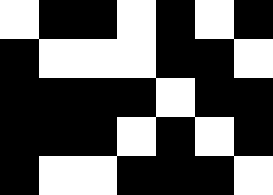[["white", "black", "black", "white", "black", "white", "black"], ["black", "white", "white", "white", "black", "black", "white"], ["black", "black", "black", "black", "white", "black", "black"], ["black", "black", "black", "white", "black", "white", "black"], ["black", "white", "white", "black", "black", "black", "white"]]